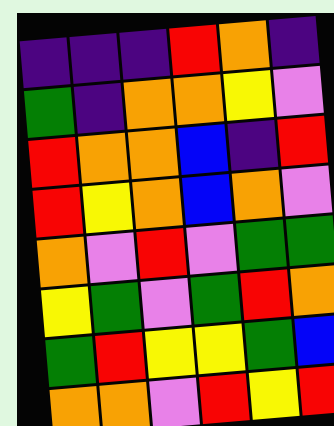[["indigo", "indigo", "indigo", "red", "orange", "indigo"], ["green", "indigo", "orange", "orange", "yellow", "violet"], ["red", "orange", "orange", "blue", "indigo", "red"], ["red", "yellow", "orange", "blue", "orange", "violet"], ["orange", "violet", "red", "violet", "green", "green"], ["yellow", "green", "violet", "green", "red", "orange"], ["green", "red", "yellow", "yellow", "green", "blue"], ["orange", "orange", "violet", "red", "yellow", "red"]]